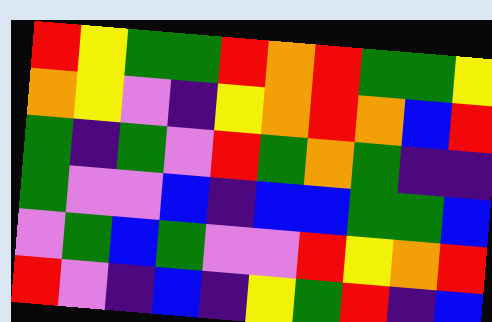[["red", "yellow", "green", "green", "red", "orange", "red", "green", "green", "yellow"], ["orange", "yellow", "violet", "indigo", "yellow", "orange", "red", "orange", "blue", "red"], ["green", "indigo", "green", "violet", "red", "green", "orange", "green", "indigo", "indigo"], ["green", "violet", "violet", "blue", "indigo", "blue", "blue", "green", "green", "blue"], ["violet", "green", "blue", "green", "violet", "violet", "red", "yellow", "orange", "red"], ["red", "violet", "indigo", "blue", "indigo", "yellow", "green", "red", "indigo", "blue"]]